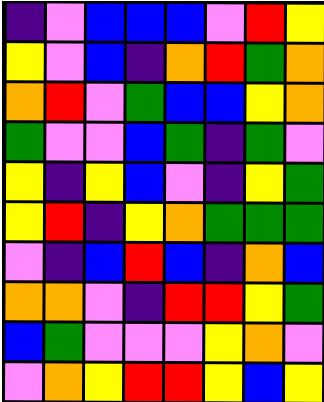[["indigo", "violet", "blue", "blue", "blue", "violet", "red", "yellow"], ["yellow", "violet", "blue", "indigo", "orange", "red", "green", "orange"], ["orange", "red", "violet", "green", "blue", "blue", "yellow", "orange"], ["green", "violet", "violet", "blue", "green", "indigo", "green", "violet"], ["yellow", "indigo", "yellow", "blue", "violet", "indigo", "yellow", "green"], ["yellow", "red", "indigo", "yellow", "orange", "green", "green", "green"], ["violet", "indigo", "blue", "red", "blue", "indigo", "orange", "blue"], ["orange", "orange", "violet", "indigo", "red", "red", "yellow", "green"], ["blue", "green", "violet", "violet", "violet", "yellow", "orange", "violet"], ["violet", "orange", "yellow", "red", "red", "yellow", "blue", "yellow"]]